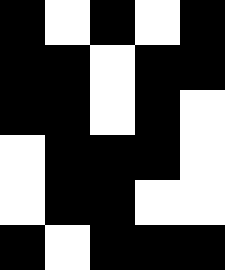[["black", "white", "black", "white", "black"], ["black", "black", "white", "black", "black"], ["black", "black", "white", "black", "white"], ["white", "black", "black", "black", "white"], ["white", "black", "black", "white", "white"], ["black", "white", "black", "black", "black"]]